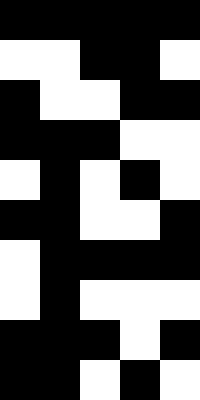[["black", "black", "black", "black", "black"], ["white", "white", "black", "black", "white"], ["black", "white", "white", "black", "black"], ["black", "black", "black", "white", "white"], ["white", "black", "white", "black", "white"], ["black", "black", "white", "white", "black"], ["white", "black", "black", "black", "black"], ["white", "black", "white", "white", "white"], ["black", "black", "black", "white", "black"], ["black", "black", "white", "black", "white"]]